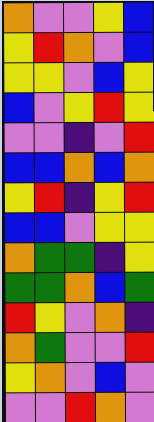[["orange", "violet", "violet", "yellow", "blue"], ["yellow", "red", "orange", "violet", "blue"], ["yellow", "yellow", "violet", "blue", "yellow"], ["blue", "violet", "yellow", "red", "yellow"], ["violet", "violet", "indigo", "violet", "red"], ["blue", "blue", "orange", "blue", "orange"], ["yellow", "red", "indigo", "yellow", "red"], ["blue", "blue", "violet", "yellow", "yellow"], ["orange", "green", "green", "indigo", "yellow"], ["green", "green", "orange", "blue", "green"], ["red", "yellow", "violet", "orange", "indigo"], ["orange", "green", "violet", "violet", "red"], ["yellow", "orange", "violet", "blue", "violet"], ["violet", "violet", "red", "orange", "violet"]]